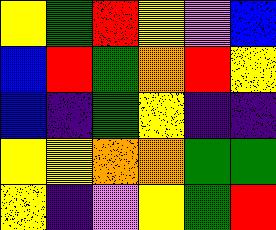[["yellow", "green", "red", "yellow", "violet", "blue"], ["blue", "red", "green", "orange", "red", "yellow"], ["blue", "indigo", "green", "yellow", "indigo", "indigo"], ["yellow", "yellow", "orange", "orange", "green", "green"], ["yellow", "indigo", "violet", "yellow", "green", "red"]]